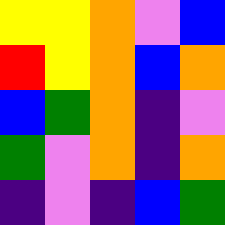[["yellow", "yellow", "orange", "violet", "blue"], ["red", "yellow", "orange", "blue", "orange"], ["blue", "green", "orange", "indigo", "violet"], ["green", "violet", "orange", "indigo", "orange"], ["indigo", "violet", "indigo", "blue", "green"]]